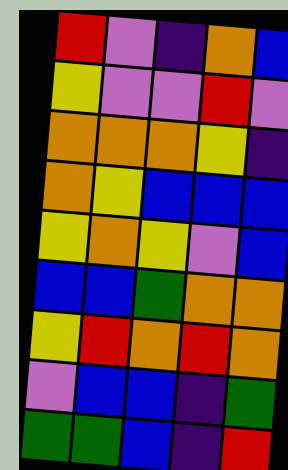[["red", "violet", "indigo", "orange", "blue"], ["yellow", "violet", "violet", "red", "violet"], ["orange", "orange", "orange", "yellow", "indigo"], ["orange", "yellow", "blue", "blue", "blue"], ["yellow", "orange", "yellow", "violet", "blue"], ["blue", "blue", "green", "orange", "orange"], ["yellow", "red", "orange", "red", "orange"], ["violet", "blue", "blue", "indigo", "green"], ["green", "green", "blue", "indigo", "red"]]